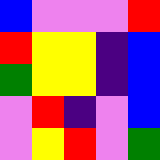[["blue", "violet", "violet", "violet", "red"], ["red", "yellow", "yellow", "indigo", "blue"], ["green", "yellow", "yellow", "indigo", "blue"], ["violet", "red", "indigo", "violet", "blue"], ["violet", "yellow", "red", "violet", "green"]]